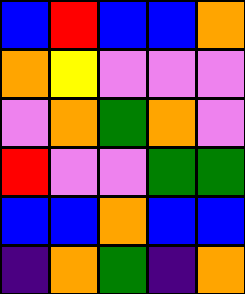[["blue", "red", "blue", "blue", "orange"], ["orange", "yellow", "violet", "violet", "violet"], ["violet", "orange", "green", "orange", "violet"], ["red", "violet", "violet", "green", "green"], ["blue", "blue", "orange", "blue", "blue"], ["indigo", "orange", "green", "indigo", "orange"]]